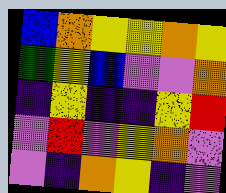[["blue", "orange", "yellow", "yellow", "orange", "yellow"], ["green", "yellow", "blue", "violet", "violet", "orange"], ["indigo", "yellow", "indigo", "indigo", "yellow", "red"], ["violet", "red", "violet", "yellow", "orange", "violet"], ["violet", "indigo", "orange", "yellow", "indigo", "violet"]]